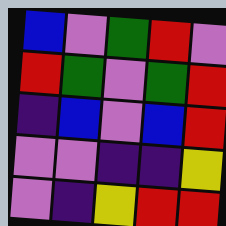[["blue", "violet", "green", "red", "violet"], ["red", "green", "violet", "green", "red"], ["indigo", "blue", "violet", "blue", "red"], ["violet", "violet", "indigo", "indigo", "yellow"], ["violet", "indigo", "yellow", "red", "red"]]